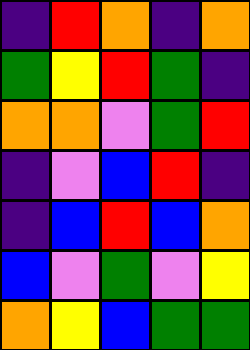[["indigo", "red", "orange", "indigo", "orange"], ["green", "yellow", "red", "green", "indigo"], ["orange", "orange", "violet", "green", "red"], ["indigo", "violet", "blue", "red", "indigo"], ["indigo", "blue", "red", "blue", "orange"], ["blue", "violet", "green", "violet", "yellow"], ["orange", "yellow", "blue", "green", "green"]]